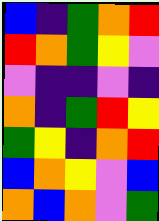[["blue", "indigo", "green", "orange", "red"], ["red", "orange", "green", "yellow", "violet"], ["violet", "indigo", "indigo", "violet", "indigo"], ["orange", "indigo", "green", "red", "yellow"], ["green", "yellow", "indigo", "orange", "red"], ["blue", "orange", "yellow", "violet", "blue"], ["orange", "blue", "orange", "violet", "green"]]